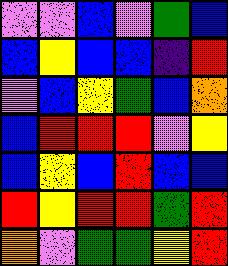[["violet", "violet", "blue", "violet", "green", "blue"], ["blue", "yellow", "blue", "blue", "indigo", "red"], ["violet", "blue", "yellow", "green", "blue", "orange"], ["blue", "red", "red", "red", "violet", "yellow"], ["blue", "yellow", "blue", "red", "blue", "blue"], ["red", "yellow", "red", "red", "green", "red"], ["orange", "violet", "green", "green", "yellow", "red"]]